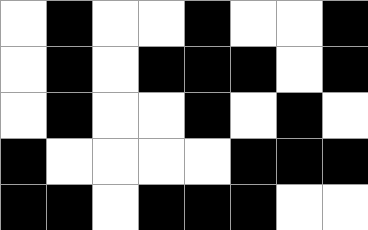[["white", "black", "white", "white", "black", "white", "white", "black"], ["white", "black", "white", "black", "black", "black", "white", "black"], ["white", "black", "white", "white", "black", "white", "black", "white"], ["black", "white", "white", "white", "white", "black", "black", "black"], ["black", "black", "white", "black", "black", "black", "white", "white"]]